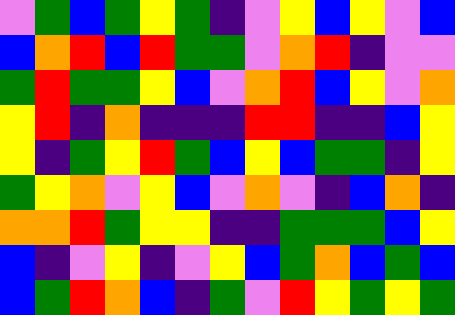[["violet", "green", "blue", "green", "yellow", "green", "indigo", "violet", "yellow", "blue", "yellow", "violet", "blue"], ["blue", "orange", "red", "blue", "red", "green", "green", "violet", "orange", "red", "indigo", "violet", "violet"], ["green", "red", "green", "green", "yellow", "blue", "violet", "orange", "red", "blue", "yellow", "violet", "orange"], ["yellow", "red", "indigo", "orange", "indigo", "indigo", "indigo", "red", "red", "indigo", "indigo", "blue", "yellow"], ["yellow", "indigo", "green", "yellow", "red", "green", "blue", "yellow", "blue", "green", "green", "indigo", "yellow"], ["green", "yellow", "orange", "violet", "yellow", "blue", "violet", "orange", "violet", "indigo", "blue", "orange", "indigo"], ["orange", "orange", "red", "green", "yellow", "yellow", "indigo", "indigo", "green", "green", "green", "blue", "yellow"], ["blue", "indigo", "violet", "yellow", "indigo", "violet", "yellow", "blue", "green", "orange", "blue", "green", "blue"], ["blue", "green", "red", "orange", "blue", "indigo", "green", "violet", "red", "yellow", "green", "yellow", "green"]]